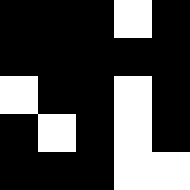[["black", "black", "black", "white", "black"], ["black", "black", "black", "black", "black"], ["white", "black", "black", "white", "black"], ["black", "white", "black", "white", "black"], ["black", "black", "black", "white", "white"]]